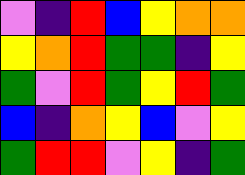[["violet", "indigo", "red", "blue", "yellow", "orange", "orange"], ["yellow", "orange", "red", "green", "green", "indigo", "yellow"], ["green", "violet", "red", "green", "yellow", "red", "green"], ["blue", "indigo", "orange", "yellow", "blue", "violet", "yellow"], ["green", "red", "red", "violet", "yellow", "indigo", "green"]]